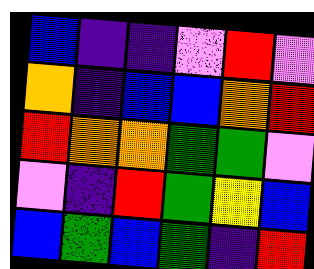[["blue", "indigo", "indigo", "violet", "red", "violet"], ["orange", "indigo", "blue", "blue", "orange", "red"], ["red", "orange", "orange", "green", "green", "violet"], ["violet", "indigo", "red", "green", "yellow", "blue"], ["blue", "green", "blue", "green", "indigo", "red"]]